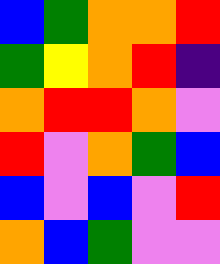[["blue", "green", "orange", "orange", "red"], ["green", "yellow", "orange", "red", "indigo"], ["orange", "red", "red", "orange", "violet"], ["red", "violet", "orange", "green", "blue"], ["blue", "violet", "blue", "violet", "red"], ["orange", "blue", "green", "violet", "violet"]]